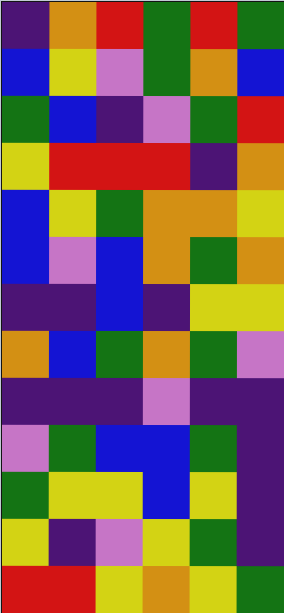[["indigo", "orange", "red", "green", "red", "green"], ["blue", "yellow", "violet", "green", "orange", "blue"], ["green", "blue", "indigo", "violet", "green", "red"], ["yellow", "red", "red", "red", "indigo", "orange"], ["blue", "yellow", "green", "orange", "orange", "yellow"], ["blue", "violet", "blue", "orange", "green", "orange"], ["indigo", "indigo", "blue", "indigo", "yellow", "yellow"], ["orange", "blue", "green", "orange", "green", "violet"], ["indigo", "indigo", "indigo", "violet", "indigo", "indigo"], ["violet", "green", "blue", "blue", "green", "indigo"], ["green", "yellow", "yellow", "blue", "yellow", "indigo"], ["yellow", "indigo", "violet", "yellow", "green", "indigo"], ["red", "red", "yellow", "orange", "yellow", "green"]]